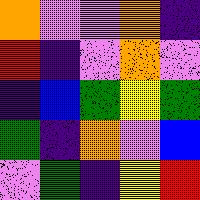[["orange", "violet", "violet", "orange", "indigo"], ["red", "indigo", "violet", "orange", "violet"], ["indigo", "blue", "green", "yellow", "green"], ["green", "indigo", "orange", "violet", "blue"], ["violet", "green", "indigo", "yellow", "red"]]